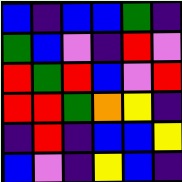[["blue", "indigo", "blue", "blue", "green", "indigo"], ["green", "blue", "violet", "indigo", "red", "violet"], ["red", "green", "red", "blue", "violet", "red"], ["red", "red", "green", "orange", "yellow", "indigo"], ["indigo", "red", "indigo", "blue", "blue", "yellow"], ["blue", "violet", "indigo", "yellow", "blue", "indigo"]]